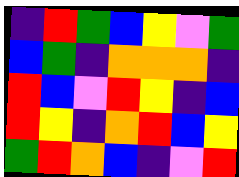[["indigo", "red", "green", "blue", "yellow", "violet", "green"], ["blue", "green", "indigo", "orange", "orange", "orange", "indigo"], ["red", "blue", "violet", "red", "yellow", "indigo", "blue"], ["red", "yellow", "indigo", "orange", "red", "blue", "yellow"], ["green", "red", "orange", "blue", "indigo", "violet", "red"]]